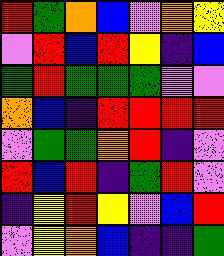[["red", "green", "orange", "blue", "violet", "orange", "yellow"], ["violet", "red", "blue", "red", "yellow", "indigo", "blue"], ["green", "red", "green", "green", "green", "violet", "violet"], ["orange", "blue", "indigo", "red", "red", "red", "red"], ["violet", "green", "green", "orange", "red", "indigo", "violet"], ["red", "blue", "red", "indigo", "green", "red", "violet"], ["indigo", "yellow", "red", "yellow", "violet", "blue", "red"], ["violet", "yellow", "orange", "blue", "indigo", "indigo", "green"]]